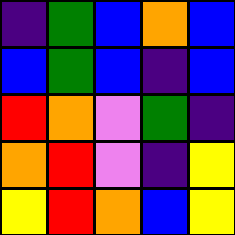[["indigo", "green", "blue", "orange", "blue"], ["blue", "green", "blue", "indigo", "blue"], ["red", "orange", "violet", "green", "indigo"], ["orange", "red", "violet", "indigo", "yellow"], ["yellow", "red", "orange", "blue", "yellow"]]